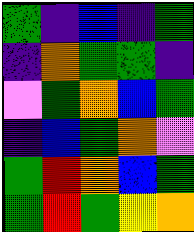[["green", "indigo", "blue", "indigo", "green"], ["indigo", "orange", "green", "green", "indigo"], ["violet", "green", "orange", "blue", "green"], ["indigo", "blue", "green", "orange", "violet"], ["green", "red", "orange", "blue", "green"], ["green", "red", "green", "yellow", "orange"]]